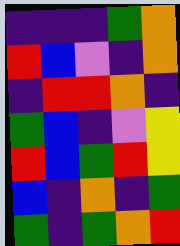[["indigo", "indigo", "indigo", "green", "orange"], ["red", "blue", "violet", "indigo", "orange"], ["indigo", "red", "red", "orange", "indigo"], ["green", "blue", "indigo", "violet", "yellow"], ["red", "blue", "green", "red", "yellow"], ["blue", "indigo", "orange", "indigo", "green"], ["green", "indigo", "green", "orange", "red"]]